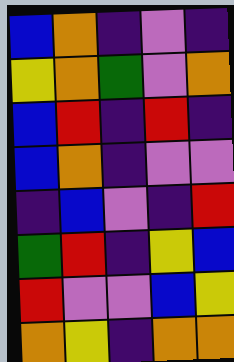[["blue", "orange", "indigo", "violet", "indigo"], ["yellow", "orange", "green", "violet", "orange"], ["blue", "red", "indigo", "red", "indigo"], ["blue", "orange", "indigo", "violet", "violet"], ["indigo", "blue", "violet", "indigo", "red"], ["green", "red", "indigo", "yellow", "blue"], ["red", "violet", "violet", "blue", "yellow"], ["orange", "yellow", "indigo", "orange", "orange"]]